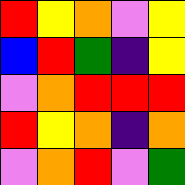[["red", "yellow", "orange", "violet", "yellow"], ["blue", "red", "green", "indigo", "yellow"], ["violet", "orange", "red", "red", "red"], ["red", "yellow", "orange", "indigo", "orange"], ["violet", "orange", "red", "violet", "green"]]